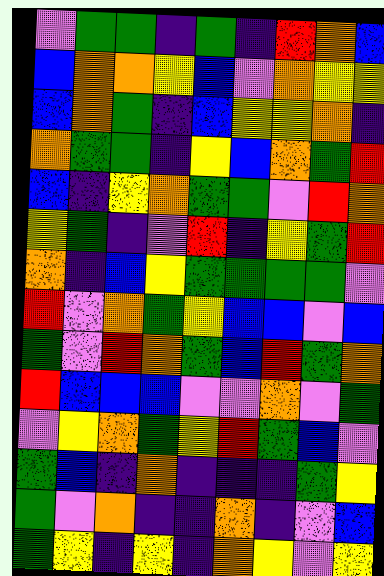[["violet", "green", "green", "indigo", "green", "indigo", "red", "orange", "blue"], ["blue", "orange", "orange", "yellow", "blue", "violet", "orange", "yellow", "yellow"], ["blue", "orange", "green", "indigo", "blue", "yellow", "yellow", "orange", "indigo"], ["orange", "green", "green", "indigo", "yellow", "blue", "orange", "green", "red"], ["blue", "indigo", "yellow", "orange", "green", "green", "violet", "red", "orange"], ["yellow", "green", "indigo", "violet", "red", "indigo", "yellow", "green", "red"], ["orange", "indigo", "blue", "yellow", "green", "green", "green", "green", "violet"], ["red", "violet", "orange", "green", "yellow", "blue", "blue", "violet", "blue"], ["green", "violet", "red", "orange", "green", "blue", "red", "green", "orange"], ["red", "blue", "blue", "blue", "violet", "violet", "orange", "violet", "green"], ["violet", "yellow", "orange", "green", "yellow", "red", "green", "blue", "violet"], ["green", "blue", "indigo", "orange", "indigo", "indigo", "indigo", "green", "yellow"], ["green", "violet", "orange", "indigo", "indigo", "orange", "indigo", "violet", "blue"], ["green", "yellow", "indigo", "yellow", "indigo", "orange", "yellow", "violet", "yellow"]]